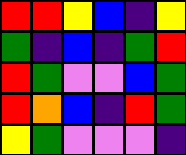[["red", "red", "yellow", "blue", "indigo", "yellow"], ["green", "indigo", "blue", "indigo", "green", "red"], ["red", "green", "violet", "violet", "blue", "green"], ["red", "orange", "blue", "indigo", "red", "green"], ["yellow", "green", "violet", "violet", "violet", "indigo"]]